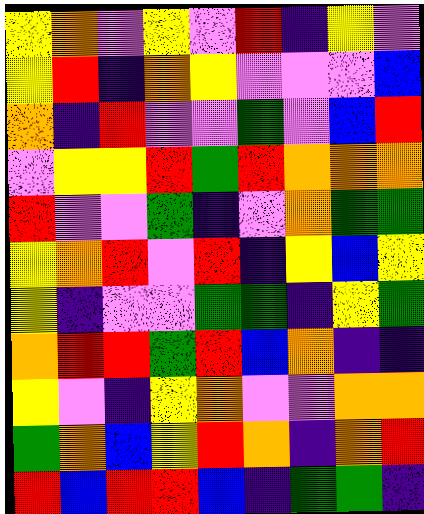[["yellow", "orange", "violet", "yellow", "violet", "red", "indigo", "yellow", "violet"], ["yellow", "red", "indigo", "orange", "yellow", "violet", "violet", "violet", "blue"], ["orange", "indigo", "red", "violet", "violet", "green", "violet", "blue", "red"], ["violet", "yellow", "yellow", "red", "green", "red", "orange", "orange", "orange"], ["red", "violet", "violet", "green", "indigo", "violet", "orange", "green", "green"], ["yellow", "orange", "red", "violet", "red", "indigo", "yellow", "blue", "yellow"], ["yellow", "indigo", "violet", "violet", "green", "green", "indigo", "yellow", "green"], ["orange", "red", "red", "green", "red", "blue", "orange", "indigo", "indigo"], ["yellow", "violet", "indigo", "yellow", "orange", "violet", "violet", "orange", "orange"], ["green", "orange", "blue", "yellow", "red", "orange", "indigo", "orange", "red"], ["red", "blue", "red", "red", "blue", "indigo", "green", "green", "indigo"]]